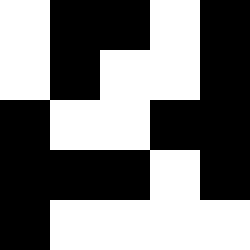[["white", "black", "black", "white", "black"], ["white", "black", "white", "white", "black"], ["black", "white", "white", "black", "black"], ["black", "black", "black", "white", "black"], ["black", "white", "white", "white", "white"]]